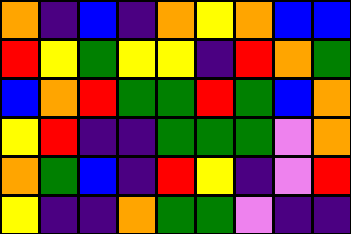[["orange", "indigo", "blue", "indigo", "orange", "yellow", "orange", "blue", "blue"], ["red", "yellow", "green", "yellow", "yellow", "indigo", "red", "orange", "green"], ["blue", "orange", "red", "green", "green", "red", "green", "blue", "orange"], ["yellow", "red", "indigo", "indigo", "green", "green", "green", "violet", "orange"], ["orange", "green", "blue", "indigo", "red", "yellow", "indigo", "violet", "red"], ["yellow", "indigo", "indigo", "orange", "green", "green", "violet", "indigo", "indigo"]]